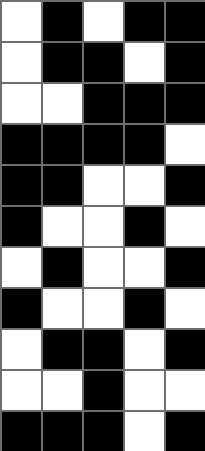[["white", "black", "white", "black", "black"], ["white", "black", "black", "white", "black"], ["white", "white", "black", "black", "black"], ["black", "black", "black", "black", "white"], ["black", "black", "white", "white", "black"], ["black", "white", "white", "black", "white"], ["white", "black", "white", "white", "black"], ["black", "white", "white", "black", "white"], ["white", "black", "black", "white", "black"], ["white", "white", "black", "white", "white"], ["black", "black", "black", "white", "black"]]